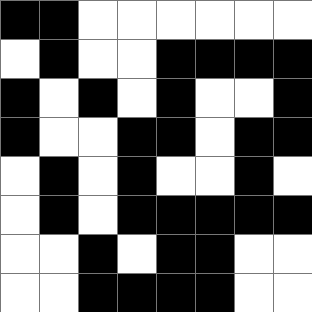[["black", "black", "white", "white", "white", "white", "white", "white"], ["white", "black", "white", "white", "black", "black", "black", "black"], ["black", "white", "black", "white", "black", "white", "white", "black"], ["black", "white", "white", "black", "black", "white", "black", "black"], ["white", "black", "white", "black", "white", "white", "black", "white"], ["white", "black", "white", "black", "black", "black", "black", "black"], ["white", "white", "black", "white", "black", "black", "white", "white"], ["white", "white", "black", "black", "black", "black", "white", "white"]]